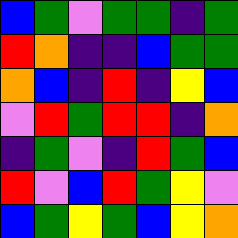[["blue", "green", "violet", "green", "green", "indigo", "green"], ["red", "orange", "indigo", "indigo", "blue", "green", "green"], ["orange", "blue", "indigo", "red", "indigo", "yellow", "blue"], ["violet", "red", "green", "red", "red", "indigo", "orange"], ["indigo", "green", "violet", "indigo", "red", "green", "blue"], ["red", "violet", "blue", "red", "green", "yellow", "violet"], ["blue", "green", "yellow", "green", "blue", "yellow", "orange"]]